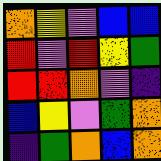[["orange", "yellow", "violet", "blue", "blue"], ["red", "violet", "red", "yellow", "green"], ["red", "red", "orange", "violet", "indigo"], ["blue", "yellow", "violet", "green", "orange"], ["indigo", "green", "orange", "blue", "orange"]]